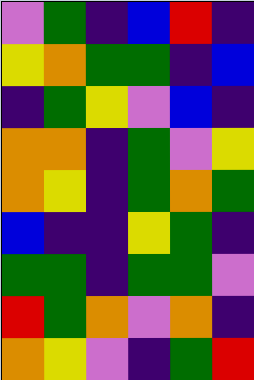[["violet", "green", "indigo", "blue", "red", "indigo"], ["yellow", "orange", "green", "green", "indigo", "blue"], ["indigo", "green", "yellow", "violet", "blue", "indigo"], ["orange", "orange", "indigo", "green", "violet", "yellow"], ["orange", "yellow", "indigo", "green", "orange", "green"], ["blue", "indigo", "indigo", "yellow", "green", "indigo"], ["green", "green", "indigo", "green", "green", "violet"], ["red", "green", "orange", "violet", "orange", "indigo"], ["orange", "yellow", "violet", "indigo", "green", "red"]]